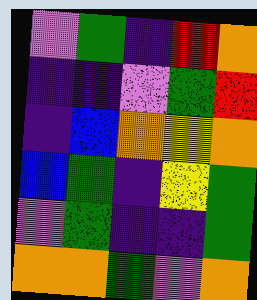[["violet", "green", "indigo", "red", "orange"], ["indigo", "indigo", "violet", "green", "red"], ["indigo", "blue", "orange", "yellow", "orange"], ["blue", "green", "indigo", "yellow", "green"], ["violet", "green", "indigo", "indigo", "green"], ["orange", "orange", "green", "violet", "orange"]]